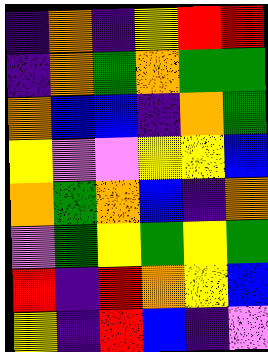[["indigo", "orange", "indigo", "yellow", "red", "red"], ["indigo", "orange", "green", "orange", "green", "green"], ["orange", "blue", "blue", "indigo", "orange", "green"], ["yellow", "violet", "violet", "yellow", "yellow", "blue"], ["orange", "green", "orange", "blue", "indigo", "orange"], ["violet", "green", "yellow", "green", "yellow", "green"], ["red", "indigo", "red", "orange", "yellow", "blue"], ["yellow", "indigo", "red", "blue", "indigo", "violet"]]